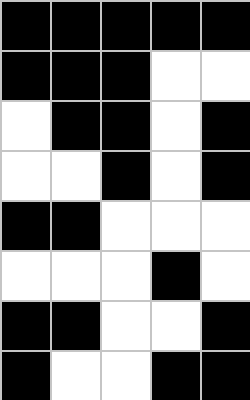[["black", "black", "black", "black", "black"], ["black", "black", "black", "white", "white"], ["white", "black", "black", "white", "black"], ["white", "white", "black", "white", "black"], ["black", "black", "white", "white", "white"], ["white", "white", "white", "black", "white"], ["black", "black", "white", "white", "black"], ["black", "white", "white", "black", "black"]]